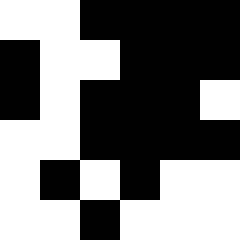[["white", "white", "black", "black", "black", "black"], ["black", "white", "white", "black", "black", "black"], ["black", "white", "black", "black", "black", "white"], ["white", "white", "black", "black", "black", "black"], ["white", "black", "white", "black", "white", "white"], ["white", "white", "black", "white", "white", "white"]]